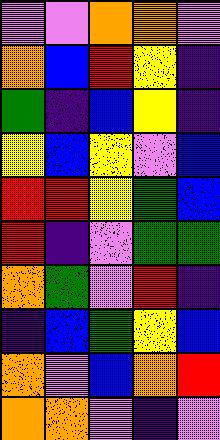[["violet", "violet", "orange", "orange", "violet"], ["orange", "blue", "red", "yellow", "indigo"], ["green", "indigo", "blue", "yellow", "indigo"], ["yellow", "blue", "yellow", "violet", "blue"], ["red", "red", "yellow", "green", "blue"], ["red", "indigo", "violet", "green", "green"], ["orange", "green", "violet", "red", "indigo"], ["indigo", "blue", "green", "yellow", "blue"], ["orange", "violet", "blue", "orange", "red"], ["orange", "orange", "violet", "indigo", "violet"]]